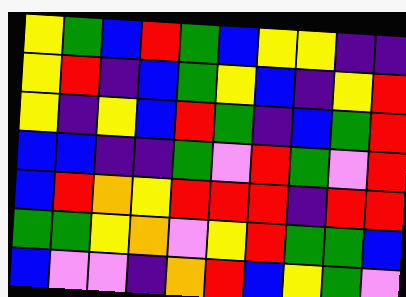[["yellow", "green", "blue", "red", "green", "blue", "yellow", "yellow", "indigo", "indigo"], ["yellow", "red", "indigo", "blue", "green", "yellow", "blue", "indigo", "yellow", "red"], ["yellow", "indigo", "yellow", "blue", "red", "green", "indigo", "blue", "green", "red"], ["blue", "blue", "indigo", "indigo", "green", "violet", "red", "green", "violet", "red"], ["blue", "red", "orange", "yellow", "red", "red", "red", "indigo", "red", "red"], ["green", "green", "yellow", "orange", "violet", "yellow", "red", "green", "green", "blue"], ["blue", "violet", "violet", "indigo", "orange", "red", "blue", "yellow", "green", "violet"]]